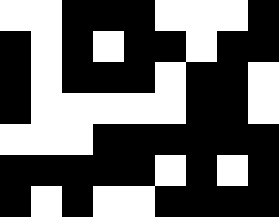[["white", "white", "black", "black", "black", "white", "white", "white", "black"], ["black", "white", "black", "white", "black", "black", "white", "black", "black"], ["black", "white", "black", "black", "black", "white", "black", "black", "white"], ["black", "white", "white", "white", "white", "white", "black", "black", "white"], ["white", "white", "white", "black", "black", "black", "black", "black", "black"], ["black", "black", "black", "black", "black", "white", "black", "white", "black"], ["black", "white", "black", "white", "white", "black", "black", "black", "black"]]